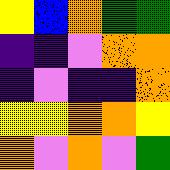[["yellow", "blue", "orange", "green", "green"], ["indigo", "indigo", "violet", "orange", "orange"], ["indigo", "violet", "indigo", "indigo", "orange"], ["yellow", "yellow", "orange", "orange", "yellow"], ["orange", "violet", "orange", "violet", "green"]]